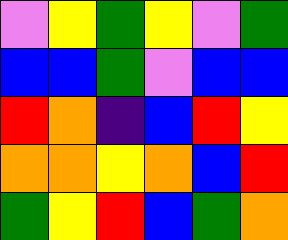[["violet", "yellow", "green", "yellow", "violet", "green"], ["blue", "blue", "green", "violet", "blue", "blue"], ["red", "orange", "indigo", "blue", "red", "yellow"], ["orange", "orange", "yellow", "orange", "blue", "red"], ["green", "yellow", "red", "blue", "green", "orange"]]